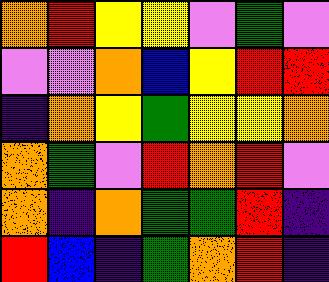[["orange", "red", "yellow", "yellow", "violet", "green", "violet"], ["violet", "violet", "orange", "blue", "yellow", "red", "red"], ["indigo", "orange", "yellow", "green", "yellow", "yellow", "orange"], ["orange", "green", "violet", "red", "orange", "red", "violet"], ["orange", "indigo", "orange", "green", "green", "red", "indigo"], ["red", "blue", "indigo", "green", "orange", "red", "indigo"]]